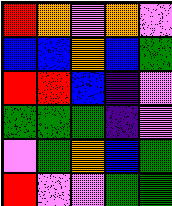[["red", "orange", "violet", "orange", "violet"], ["blue", "blue", "orange", "blue", "green"], ["red", "red", "blue", "indigo", "violet"], ["green", "green", "green", "indigo", "violet"], ["violet", "green", "orange", "blue", "green"], ["red", "violet", "violet", "green", "green"]]